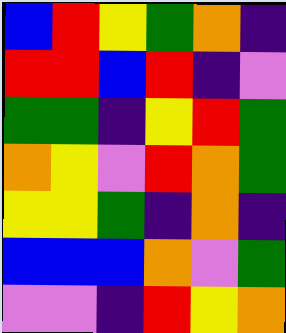[["blue", "red", "yellow", "green", "orange", "indigo"], ["red", "red", "blue", "red", "indigo", "violet"], ["green", "green", "indigo", "yellow", "red", "green"], ["orange", "yellow", "violet", "red", "orange", "green"], ["yellow", "yellow", "green", "indigo", "orange", "indigo"], ["blue", "blue", "blue", "orange", "violet", "green"], ["violet", "violet", "indigo", "red", "yellow", "orange"]]